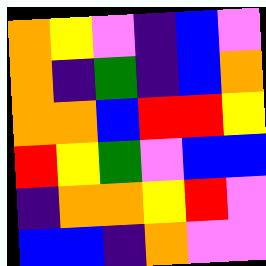[["orange", "yellow", "violet", "indigo", "blue", "violet"], ["orange", "indigo", "green", "indigo", "blue", "orange"], ["orange", "orange", "blue", "red", "red", "yellow"], ["red", "yellow", "green", "violet", "blue", "blue"], ["indigo", "orange", "orange", "yellow", "red", "violet"], ["blue", "blue", "indigo", "orange", "violet", "violet"]]